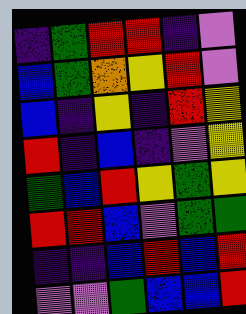[["indigo", "green", "red", "red", "indigo", "violet"], ["blue", "green", "orange", "yellow", "red", "violet"], ["blue", "indigo", "yellow", "indigo", "red", "yellow"], ["red", "indigo", "blue", "indigo", "violet", "yellow"], ["green", "blue", "red", "yellow", "green", "yellow"], ["red", "red", "blue", "violet", "green", "green"], ["indigo", "indigo", "blue", "red", "blue", "red"], ["violet", "violet", "green", "blue", "blue", "red"]]